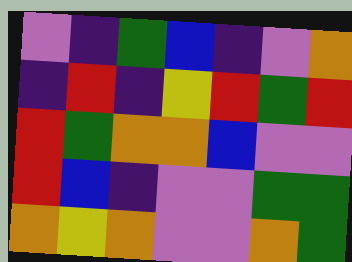[["violet", "indigo", "green", "blue", "indigo", "violet", "orange"], ["indigo", "red", "indigo", "yellow", "red", "green", "red"], ["red", "green", "orange", "orange", "blue", "violet", "violet"], ["red", "blue", "indigo", "violet", "violet", "green", "green"], ["orange", "yellow", "orange", "violet", "violet", "orange", "green"]]